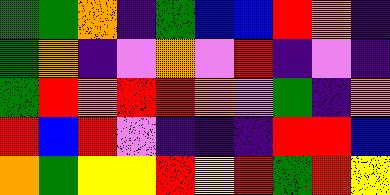[["green", "green", "orange", "indigo", "green", "blue", "blue", "red", "orange", "indigo"], ["green", "orange", "indigo", "violet", "orange", "violet", "red", "indigo", "violet", "indigo"], ["green", "red", "orange", "red", "red", "orange", "violet", "green", "indigo", "orange"], ["red", "blue", "red", "violet", "indigo", "indigo", "indigo", "red", "red", "blue"], ["orange", "green", "yellow", "yellow", "red", "yellow", "red", "green", "red", "yellow"]]